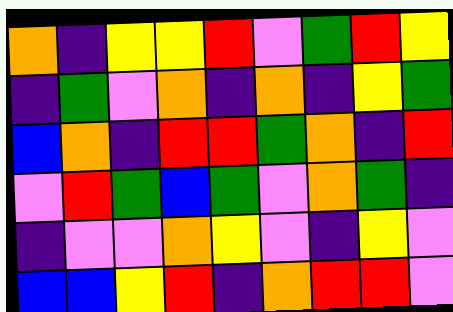[["orange", "indigo", "yellow", "yellow", "red", "violet", "green", "red", "yellow"], ["indigo", "green", "violet", "orange", "indigo", "orange", "indigo", "yellow", "green"], ["blue", "orange", "indigo", "red", "red", "green", "orange", "indigo", "red"], ["violet", "red", "green", "blue", "green", "violet", "orange", "green", "indigo"], ["indigo", "violet", "violet", "orange", "yellow", "violet", "indigo", "yellow", "violet"], ["blue", "blue", "yellow", "red", "indigo", "orange", "red", "red", "violet"]]